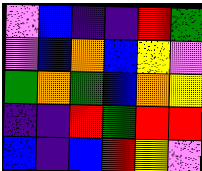[["violet", "blue", "indigo", "indigo", "red", "green"], ["violet", "blue", "orange", "blue", "yellow", "violet"], ["green", "orange", "green", "blue", "orange", "yellow"], ["indigo", "indigo", "red", "green", "red", "red"], ["blue", "indigo", "blue", "red", "yellow", "violet"]]